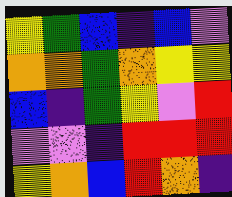[["yellow", "green", "blue", "indigo", "blue", "violet"], ["orange", "orange", "green", "orange", "yellow", "yellow"], ["blue", "indigo", "green", "yellow", "violet", "red"], ["violet", "violet", "indigo", "red", "red", "red"], ["yellow", "orange", "blue", "red", "orange", "indigo"]]